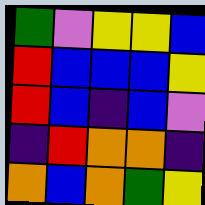[["green", "violet", "yellow", "yellow", "blue"], ["red", "blue", "blue", "blue", "yellow"], ["red", "blue", "indigo", "blue", "violet"], ["indigo", "red", "orange", "orange", "indigo"], ["orange", "blue", "orange", "green", "yellow"]]